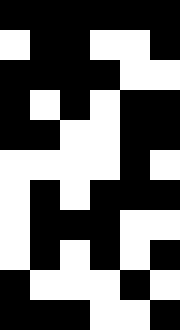[["black", "black", "black", "black", "black", "black"], ["white", "black", "black", "white", "white", "black"], ["black", "black", "black", "black", "white", "white"], ["black", "white", "black", "white", "black", "black"], ["black", "black", "white", "white", "black", "black"], ["white", "white", "white", "white", "black", "white"], ["white", "black", "white", "black", "black", "black"], ["white", "black", "black", "black", "white", "white"], ["white", "black", "white", "black", "white", "black"], ["black", "white", "white", "white", "black", "white"], ["black", "black", "black", "white", "white", "black"]]